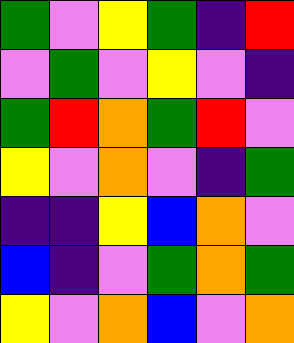[["green", "violet", "yellow", "green", "indigo", "red"], ["violet", "green", "violet", "yellow", "violet", "indigo"], ["green", "red", "orange", "green", "red", "violet"], ["yellow", "violet", "orange", "violet", "indigo", "green"], ["indigo", "indigo", "yellow", "blue", "orange", "violet"], ["blue", "indigo", "violet", "green", "orange", "green"], ["yellow", "violet", "orange", "blue", "violet", "orange"]]